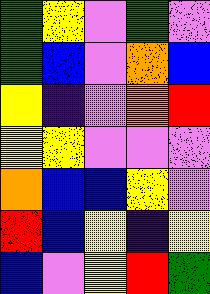[["green", "yellow", "violet", "green", "violet"], ["green", "blue", "violet", "orange", "blue"], ["yellow", "indigo", "violet", "orange", "red"], ["yellow", "yellow", "violet", "violet", "violet"], ["orange", "blue", "blue", "yellow", "violet"], ["red", "blue", "yellow", "indigo", "yellow"], ["blue", "violet", "yellow", "red", "green"]]